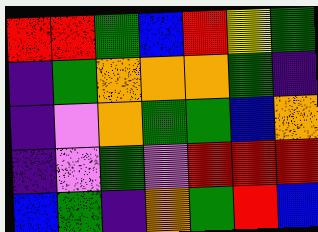[["red", "red", "green", "blue", "red", "yellow", "green"], ["indigo", "green", "orange", "orange", "orange", "green", "indigo"], ["indigo", "violet", "orange", "green", "green", "blue", "orange"], ["indigo", "violet", "green", "violet", "red", "red", "red"], ["blue", "green", "indigo", "orange", "green", "red", "blue"]]